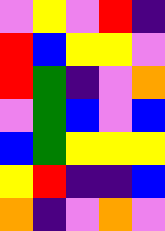[["violet", "yellow", "violet", "red", "indigo"], ["red", "blue", "yellow", "yellow", "violet"], ["red", "green", "indigo", "violet", "orange"], ["violet", "green", "blue", "violet", "blue"], ["blue", "green", "yellow", "yellow", "yellow"], ["yellow", "red", "indigo", "indigo", "blue"], ["orange", "indigo", "violet", "orange", "violet"]]